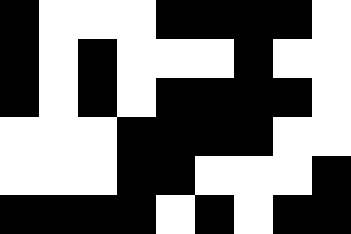[["black", "white", "white", "white", "black", "black", "black", "black", "white"], ["black", "white", "black", "white", "white", "white", "black", "white", "white"], ["black", "white", "black", "white", "black", "black", "black", "black", "white"], ["white", "white", "white", "black", "black", "black", "black", "white", "white"], ["white", "white", "white", "black", "black", "white", "white", "white", "black"], ["black", "black", "black", "black", "white", "black", "white", "black", "black"]]